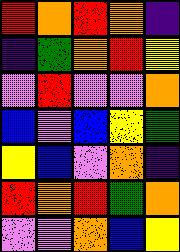[["red", "orange", "red", "orange", "indigo"], ["indigo", "green", "orange", "red", "yellow"], ["violet", "red", "violet", "violet", "orange"], ["blue", "violet", "blue", "yellow", "green"], ["yellow", "blue", "violet", "orange", "indigo"], ["red", "orange", "red", "green", "orange"], ["violet", "violet", "orange", "blue", "yellow"]]